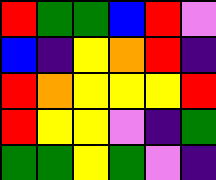[["red", "green", "green", "blue", "red", "violet"], ["blue", "indigo", "yellow", "orange", "red", "indigo"], ["red", "orange", "yellow", "yellow", "yellow", "red"], ["red", "yellow", "yellow", "violet", "indigo", "green"], ["green", "green", "yellow", "green", "violet", "indigo"]]